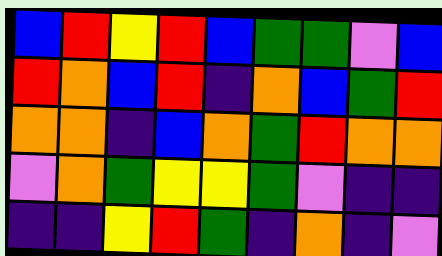[["blue", "red", "yellow", "red", "blue", "green", "green", "violet", "blue"], ["red", "orange", "blue", "red", "indigo", "orange", "blue", "green", "red"], ["orange", "orange", "indigo", "blue", "orange", "green", "red", "orange", "orange"], ["violet", "orange", "green", "yellow", "yellow", "green", "violet", "indigo", "indigo"], ["indigo", "indigo", "yellow", "red", "green", "indigo", "orange", "indigo", "violet"]]